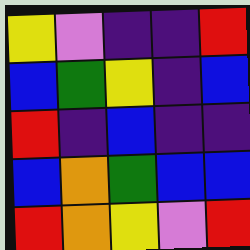[["yellow", "violet", "indigo", "indigo", "red"], ["blue", "green", "yellow", "indigo", "blue"], ["red", "indigo", "blue", "indigo", "indigo"], ["blue", "orange", "green", "blue", "blue"], ["red", "orange", "yellow", "violet", "red"]]